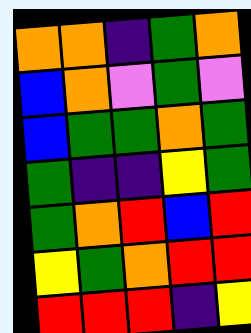[["orange", "orange", "indigo", "green", "orange"], ["blue", "orange", "violet", "green", "violet"], ["blue", "green", "green", "orange", "green"], ["green", "indigo", "indigo", "yellow", "green"], ["green", "orange", "red", "blue", "red"], ["yellow", "green", "orange", "red", "red"], ["red", "red", "red", "indigo", "yellow"]]